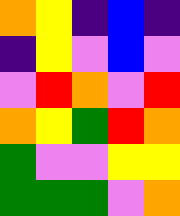[["orange", "yellow", "indigo", "blue", "indigo"], ["indigo", "yellow", "violet", "blue", "violet"], ["violet", "red", "orange", "violet", "red"], ["orange", "yellow", "green", "red", "orange"], ["green", "violet", "violet", "yellow", "yellow"], ["green", "green", "green", "violet", "orange"]]